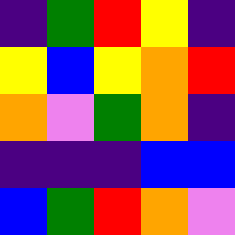[["indigo", "green", "red", "yellow", "indigo"], ["yellow", "blue", "yellow", "orange", "red"], ["orange", "violet", "green", "orange", "indigo"], ["indigo", "indigo", "indigo", "blue", "blue"], ["blue", "green", "red", "orange", "violet"]]